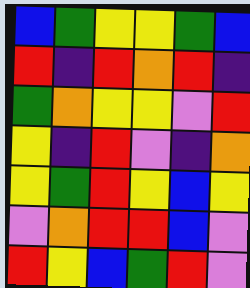[["blue", "green", "yellow", "yellow", "green", "blue"], ["red", "indigo", "red", "orange", "red", "indigo"], ["green", "orange", "yellow", "yellow", "violet", "red"], ["yellow", "indigo", "red", "violet", "indigo", "orange"], ["yellow", "green", "red", "yellow", "blue", "yellow"], ["violet", "orange", "red", "red", "blue", "violet"], ["red", "yellow", "blue", "green", "red", "violet"]]